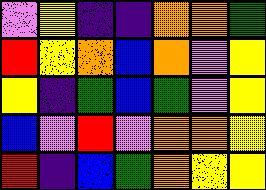[["violet", "yellow", "indigo", "indigo", "orange", "orange", "green"], ["red", "yellow", "orange", "blue", "orange", "violet", "yellow"], ["yellow", "indigo", "green", "blue", "green", "violet", "yellow"], ["blue", "violet", "red", "violet", "orange", "orange", "yellow"], ["red", "indigo", "blue", "green", "orange", "yellow", "yellow"]]